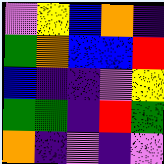[["violet", "yellow", "blue", "orange", "indigo"], ["green", "orange", "blue", "blue", "red"], ["blue", "indigo", "indigo", "violet", "yellow"], ["green", "green", "indigo", "red", "green"], ["orange", "indigo", "violet", "indigo", "violet"]]